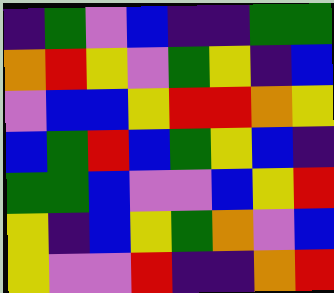[["indigo", "green", "violet", "blue", "indigo", "indigo", "green", "green"], ["orange", "red", "yellow", "violet", "green", "yellow", "indigo", "blue"], ["violet", "blue", "blue", "yellow", "red", "red", "orange", "yellow"], ["blue", "green", "red", "blue", "green", "yellow", "blue", "indigo"], ["green", "green", "blue", "violet", "violet", "blue", "yellow", "red"], ["yellow", "indigo", "blue", "yellow", "green", "orange", "violet", "blue"], ["yellow", "violet", "violet", "red", "indigo", "indigo", "orange", "red"]]